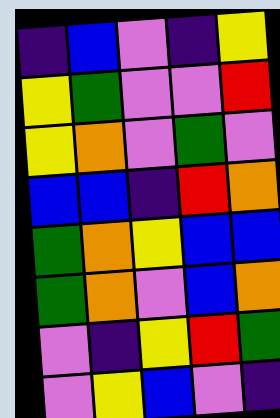[["indigo", "blue", "violet", "indigo", "yellow"], ["yellow", "green", "violet", "violet", "red"], ["yellow", "orange", "violet", "green", "violet"], ["blue", "blue", "indigo", "red", "orange"], ["green", "orange", "yellow", "blue", "blue"], ["green", "orange", "violet", "blue", "orange"], ["violet", "indigo", "yellow", "red", "green"], ["violet", "yellow", "blue", "violet", "indigo"]]